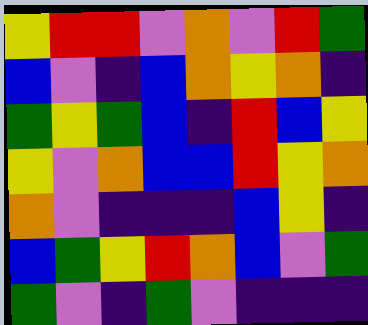[["yellow", "red", "red", "violet", "orange", "violet", "red", "green"], ["blue", "violet", "indigo", "blue", "orange", "yellow", "orange", "indigo"], ["green", "yellow", "green", "blue", "indigo", "red", "blue", "yellow"], ["yellow", "violet", "orange", "blue", "blue", "red", "yellow", "orange"], ["orange", "violet", "indigo", "indigo", "indigo", "blue", "yellow", "indigo"], ["blue", "green", "yellow", "red", "orange", "blue", "violet", "green"], ["green", "violet", "indigo", "green", "violet", "indigo", "indigo", "indigo"]]